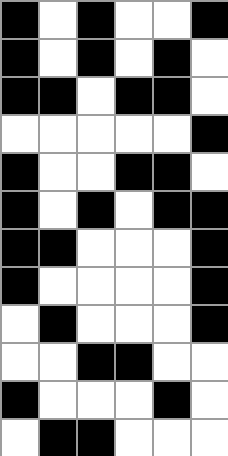[["black", "white", "black", "white", "white", "black"], ["black", "white", "black", "white", "black", "white"], ["black", "black", "white", "black", "black", "white"], ["white", "white", "white", "white", "white", "black"], ["black", "white", "white", "black", "black", "white"], ["black", "white", "black", "white", "black", "black"], ["black", "black", "white", "white", "white", "black"], ["black", "white", "white", "white", "white", "black"], ["white", "black", "white", "white", "white", "black"], ["white", "white", "black", "black", "white", "white"], ["black", "white", "white", "white", "black", "white"], ["white", "black", "black", "white", "white", "white"]]